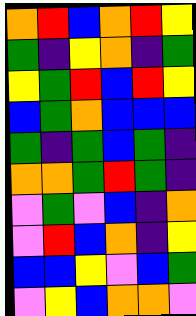[["orange", "red", "blue", "orange", "red", "yellow"], ["green", "indigo", "yellow", "orange", "indigo", "green"], ["yellow", "green", "red", "blue", "red", "yellow"], ["blue", "green", "orange", "blue", "blue", "blue"], ["green", "indigo", "green", "blue", "green", "indigo"], ["orange", "orange", "green", "red", "green", "indigo"], ["violet", "green", "violet", "blue", "indigo", "orange"], ["violet", "red", "blue", "orange", "indigo", "yellow"], ["blue", "blue", "yellow", "violet", "blue", "green"], ["violet", "yellow", "blue", "orange", "orange", "violet"]]